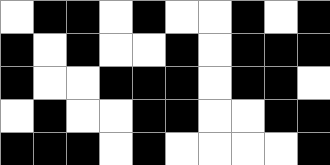[["white", "black", "black", "white", "black", "white", "white", "black", "white", "black"], ["black", "white", "black", "white", "white", "black", "white", "black", "black", "black"], ["black", "white", "white", "black", "black", "black", "white", "black", "black", "white"], ["white", "black", "white", "white", "black", "black", "white", "white", "black", "black"], ["black", "black", "black", "white", "black", "white", "white", "white", "white", "black"]]